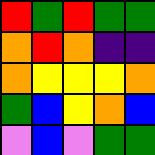[["red", "green", "red", "green", "green"], ["orange", "red", "orange", "indigo", "indigo"], ["orange", "yellow", "yellow", "yellow", "orange"], ["green", "blue", "yellow", "orange", "blue"], ["violet", "blue", "violet", "green", "green"]]